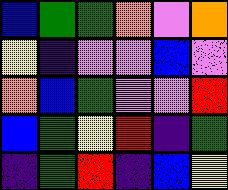[["blue", "green", "green", "orange", "violet", "orange"], ["yellow", "indigo", "violet", "violet", "blue", "violet"], ["orange", "blue", "green", "violet", "violet", "red"], ["blue", "green", "yellow", "red", "indigo", "green"], ["indigo", "green", "red", "indigo", "blue", "yellow"]]